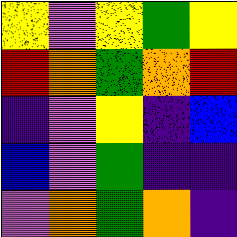[["yellow", "violet", "yellow", "green", "yellow"], ["red", "orange", "green", "orange", "red"], ["indigo", "violet", "yellow", "indigo", "blue"], ["blue", "violet", "green", "indigo", "indigo"], ["violet", "orange", "green", "orange", "indigo"]]